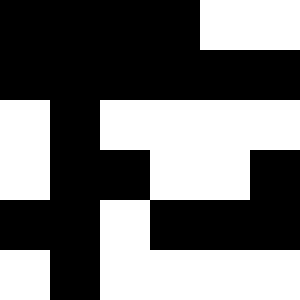[["black", "black", "black", "black", "white", "white"], ["black", "black", "black", "black", "black", "black"], ["white", "black", "white", "white", "white", "white"], ["white", "black", "black", "white", "white", "black"], ["black", "black", "white", "black", "black", "black"], ["white", "black", "white", "white", "white", "white"]]